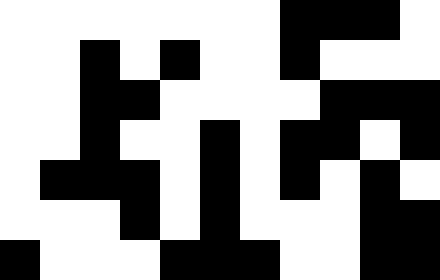[["white", "white", "white", "white", "white", "white", "white", "black", "black", "black", "white"], ["white", "white", "black", "white", "black", "white", "white", "black", "white", "white", "white"], ["white", "white", "black", "black", "white", "white", "white", "white", "black", "black", "black"], ["white", "white", "black", "white", "white", "black", "white", "black", "black", "white", "black"], ["white", "black", "black", "black", "white", "black", "white", "black", "white", "black", "white"], ["white", "white", "white", "black", "white", "black", "white", "white", "white", "black", "black"], ["black", "white", "white", "white", "black", "black", "black", "white", "white", "black", "black"]]